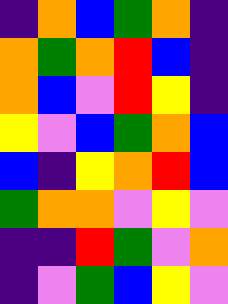[["indigo", "orange", "blue", "green", "orange", "indigo"], ["orange", "green", "orange", "red", "blue", "indigo"], ["orange", "blue", "violet", "red", "yellow", "indigo"], ["yellow", "violet", "blue", "green", "orange", "blue"], ["blue", "indigo", "yellow", "orange", "red", "blue"], ["green", "orange", "orange", "violet", "yellow", "violet"], ["indigo", "indigo", "red", "green", "violet", "orange"], ["indigo", "violet", "green", "blue", "yellow", "violet"]]